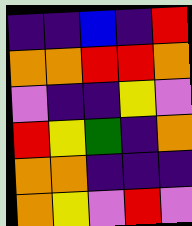[["indigo", "indigo", "blue", "indigo", "red"], ["orange", "orange", "red", "red", "orange"], ["violet", "indigo", "indigo", "yellow", "violet"], ["red", "yellow", "green", "indigo", "orange"], ["orange", "orange", "indigo", "indigo", "indigo"], ["orange", "yellow", "violet", "red", "violet"]]